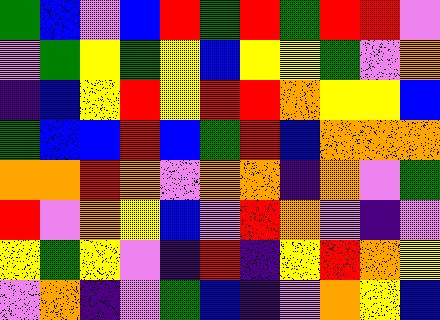[["green", "blue", "violet", "blue", "red", "green", "red", "green", "red", "red", "violet"], ["violet", "green", "yellow", "green", "yellow", "blue", "yellow", "yellow", "green", "violet", "orange"], ["indigo", "blue", "yellow", "red", "yellow", "red", "red", "orange", "yellow", "yellow", "blue"], ["green", "blue", "blue", "red", "blue", "green", "red", "blue", "orange", "orange", "orange"], ["orange", "orange", "red", "orange", "violet", "orange", "orange", "indigo", "orange", "violet", "green"], ["red", "violet", "orange", "yellow", "blue", "violet", "red", "orange", "violet", "indigo", "violet"], ["yellow", "green", "yellow", "violet", "indigo", "red", "indigo", "yellow", "red", "orange", "yellow"], ["violet", "orange", "indigo", "violet", "green", "blue", "indigo", "violet", "orange", "yellow", "blue"]]